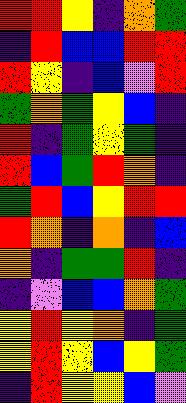[["red", "red", "yellow", "indigo", "orange", "green"], ["indigo", "red", "blue", "blue", "red", "red"], ["red", "yellow", "indigo", "blue", "violet", "red"], ["green", "orange", "green", "yellow", "blue", "indigo"], ["red", "indigo", "green", "yellow", "green", "indigo"], ["red", "blue", "green", "red", "orange", "indigo"], ["green", "red", "blue", "yellow", "red", "red"], ["red", "orange", "indigo", "orange", "indigo", "blue"], ["orange", "indigo", "green", "green", "red", "indigo"], ["indigo", "violet", "blue", "blue", "orange", "green"], ["yellow", "red", "yellow", "orange", "indigo", "green"], ["yellow", "red", "yellow", "blue", "yellow", "green"], ["indigo", "red", "yellow", "yellow", "blue", "violet"]]